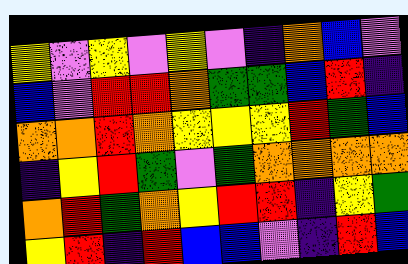[["yellow", "violet", "yellow", "violet", "yellow", "violet", "indigo", "orange", "blue", "violet"], ["blue", "violet", "red", "red", "orange", "green", "green", "blue", "red", "indigo"], ["orange", "orange", "red", "orange", "yellow", "yellow", "yellow", "red", "green", "blue"], ["indigo", "yellow", "red", "green", "violet", "green", "orange", "orange", "orange", "orange"], ["orange", "red", "green", "orange", "yellow", "red", "red", "indigo", "yellow", "green"], ["yellow", "red", "indigo", "red", "blue", "blue", "violet", "indigo", "red", "blue"]]